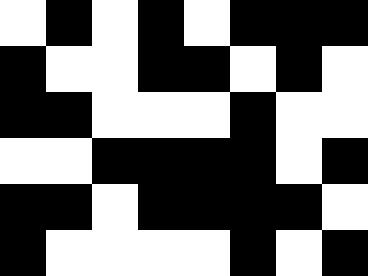[["white", "black", "white", "black", "white", "black", "black", "black"], ["black", "white", "white", "black", "black", "white", "black", "white"], ["black", "black", "white", "white", "white", "black", "white", "white"], ["white", "white", "black", "black", "black", "black", "white", "black"], ["black", "black", "white", "black", "black", "black", "black", "white"], ["black", "white", "white", "white", "white", "black", "white", "black"]]